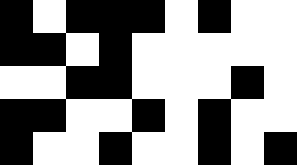[["black", "white", "black", "black", "black", "white", "black", "white", "white"], ["black", "black", "white", "black", "white", "white", "white", "white", "white"], ["white", "white", "black", "black", "white", "white", "white", "black", "white"], ["black", "black", "white", "white", "black", "white", "black", "white", "white"], ["black", "white", "white", "black", "white", "white", "black", "white", "black"]]